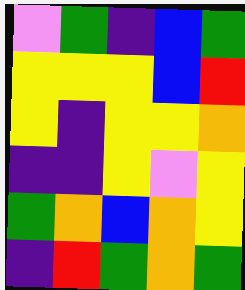[["violet", "green", "indigo", "blue", "green"], ["yellow", "yellow", "yellow", "blue", "red"], ["yellow", "indigo", "yellow", "yellow", "orange"], ["indigo", "indigo", "yellow", "violet", "yellow"], ["green", "orange", "blue", "orange", "yellow"], ["indigo", "red", "green", "orange", "green"]]